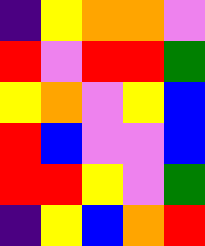[["indigo", "yellow", "orange", "orange", "violet"], ["red", "violet", "red", "red", "green"], ["yellow", "orange", "violet", "yellow", "blue"], ["red", "blue", "violet", "violet", "blue"], ["red", "red", "yellow", "violet", "green"], ["indigo", "yellow", "blue", "orange", "red"]]